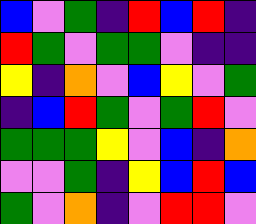[["blue", "violet", "green", "indigo", "red", "blue", "red", "indigo"], ["red", "green", "violet", "green", "green", "violet", "indigo", "indigo"], ["yellow", "indigo", "orange", "violet", "blue", "yellow", "violet", "green"], ["indigo", "blue", "red", "green", "violet", "green", "red", "violet"], ["green", "green", "green", "yellow", "violet", "blue", "indigo", "orange"], ["violet", "violet", "green", "indigo", "yellow", "blue", "red", "blue"], ["green", "violet", "orange", "indigo", "violet", "red", "red", "violet"]]